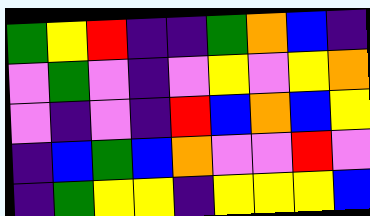[["green", "yellow", "red", "indigo", "indigo", "green", "orange", "blue", "indigo"], ["violet", "green", "violet", "indigo", "violet", "yellow", "violet", "yellow", "orange"], ["violet", "indigo", "violet", "indigo", "red", "blue", "orange", "blue", "yellow"], ["indigo", "blue", "green", "blue", "orange", "violet", "violet", "red", "violet"], ["indigo", "green", "yellow", "yellow", "indigo", "yellow", "yellow", "yellow", "blue"]]